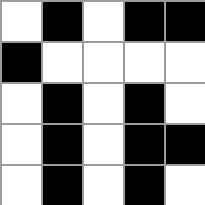[["white", "black", "white", "black", "black"], ["black", "white", "white", "white", "white"], ["white", "black", "white", "black", "white"], ["white", "black", "white", "black", "black"], ["white", "black", "white", "black", "white"]]